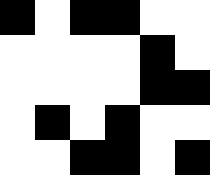[["black", "white", "black", "black", "white", "white"], ["white", "white", "white", "white", "black", "white"], ["white", "white", "white", "white", "black", "black"], ["white", "black", "white", "black", "white", "white"], ["white", "white", "black", "black", "white", "black"]]